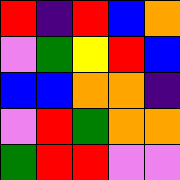[["red", "indigo", "red", "blue", "orange"], ["violet", "green", "yellow", "red", "blue"], ["blue", "blue", "orange", "orange", "indigo"], ["violet", "red", "green", "orange", "orange"], ["green", "red", "red", "violet", "violet"]]